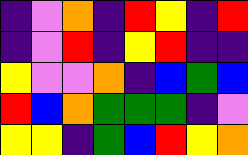[["indigo", "violet", "orange", "indigo", "red", "yellow", "indigo", "red"], ["indigo", "violet", "red", "indigo", "yellow", "red", "indigo", "indigo"], ["yellow", "violet", "violet", "orange", "indigo", "blue", "green", "blue"], ["red", "blue", "orange", "green", "green", "green", "indigo", "violet"], ["yellow", "yellow", "indigo", "green", "blue", "red", "yellow", "orange"]]